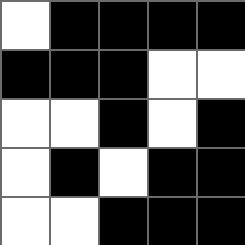[["white", "black", "black", "black", "black"], ["black", "black", "black", "white", "white"], ["white", "white", "black", "white", "black"], ["white", "black", "white", "black", "black"], ["white", "white", "black", "black", "black"]]